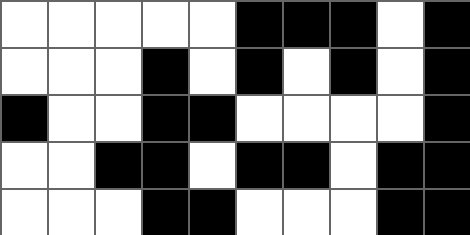[["white", "white", "white", "white", "white", "black", "black", "black", "white", "black"], ["white", "white", "white", "black", "white", "black", "white", "black", "white", "black"], ["black", "white", "white", "black", "black", "white", "white", "white", "white", "black"], ["white", "white", "black", "black", "white", "black", "black", "white", "black", "black"], ["white", "white", "white", "black", "black", "white", "white", "white", "black", "black"]]